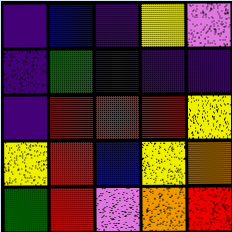[["indigo", "blue", "indigo", "yellow", "violet"], ["indigo", "green", "indigo", "indigo", "indigo"], ["indigo", "red", "red", "red", "yellow"], ["yellow", "red", "blue", "yellow", "orange"], ["green", "red", "violet", "orange", "red"]]